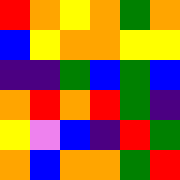[["red", "orange", "yellow", "orange", "green", "orange"], ["blue", "yellow", "orange", "orange", "yellow", "yellow"], ["indigo", "indigo", "green", "blue", "green", "blue"], ["orange", "red", "orange", "red", "green", "indigo"], ["yellow", "violet", "blue", "indigo", "red", "green"], ["orange", "blue", "orange", "orange", "green", "red"]]